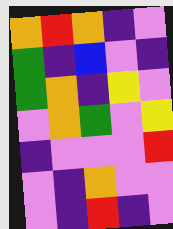[["orange", "red", "orange", "indigo", "violet"], ["green", "indigo", "blue", "violet", "indigo"], ["green", "orange", "indigo", "yellow", "violet"], ["violet", "orange", "green", "violet", "yellow"], ["indigo", "violet", "violet", "violet", "red"], ["violet", "indigo", "orange", "violet", "violet"], ["violet", "indigo", "red", "indigo", "violet"]]